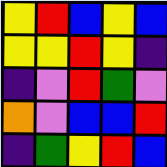[["yellow", "red", "blue", "yellow", "blue"], ["yellow", "yellow", "red", "yellow", "indigo"], ["indigo", "violet", "red", "green", "violet"], ["orange", "violet", "blue", "blue", "red"], ["indigo", "green", "yellow", "red", "blue"]]